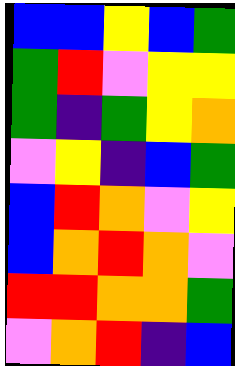[["blue", "blue", "yellow", "blue", "green"], ["green", "red", "violet", "yellow", "yellow"], ["green", "indigo", "green", "yellow", "orange"], ["violet", "yellow", "indigo", "blue", "green"], ["blue", "red", "orange", "violet", "yellow"], ["blue", "orange", "red", "orange", "violet"], ["red", "red", "orange", "orange", "green"], ["violet", "orange", "red", "indigo", "blue"]]